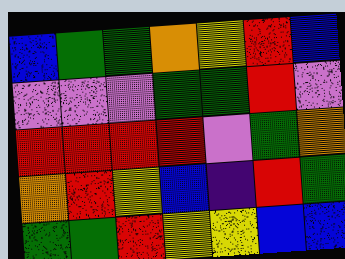[["blue", "green", "green", "orange", "yellow", "red", "blue"], ["violet", "violet", "violet", "green", "green", "red", "violet"], ["red", "red", "red", "red", "violet", "green", "orange"], ["orange", "red", "yellow", "blue", "indigo", "red", "green"], ["green", "green", "red", "yellow", "yellow", "blue", "blue"]]